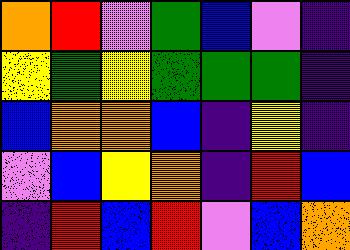[["orange", "red", "violet", "green", "blue", "violet", "indigo"], ["yellow", "green", "yellow", "green", "green", "green", "indigo"], ["blue", "orange", "orange", "blue", "indigo", "yellow", "indigo"], ["violet", "blue", "yellow", "orange", "indigo", "red", "blue"], ["indigo", "red", "blue", "red", "violet", "blue", "orange"]]